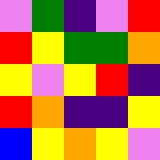[["violet", "green", "indigo", "violet", "red"], ["red", "yellow", "green", "green", "orange"], ["yellow", "violet", "yellow", "red", "indigo"], ["red", "orange", "indigo", "indigo", "yellow"], ["blue", "yellow", "orange", "yellow", "violet"]]